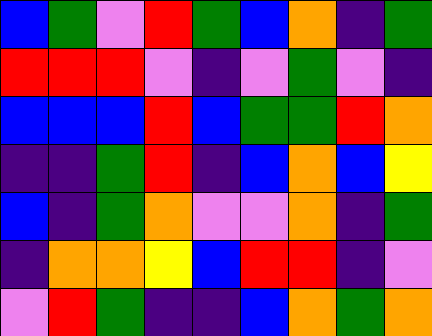[["blue", "green", "violet", "red", "green", "blue", "orange", "indigo", "green"], ["red", "red", "red", "violet", "indigo", "violet", "green", "violet", "indigo"], ["blue", "blue", "blue", "red", "blue", "green", "green", "red", "orange"], ["indigo", "indigo", "green", "red", "indigo", "blue", "orange", "blue", "yellow"], ["blue", "indigo", "green", "orange", "violet", "violet", "orange", "indigo", "green"], ["indigo", "orange", "orange", "yellow", "blue", "red", "red", "indigo", "violet"], ["violet", "red", "green", "indigo", "indigo", "blue", "orange", "green", "orange"]]